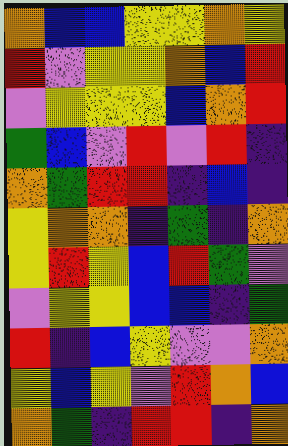[["orange", "blue", "blue", "yellow", "yellow", "orange", "yellow"], ["red", "violet", "yellow", "yellow", "orange", "blue", "red"], ["violet", "yellow", "yellow", "yellow", "blue", "orange", "red"], ["green", "blue", "violet", "red", "violet", "red", "indigo"], ["orange", "green", "red", "red", "indigo", "blue", "indigo"], ["yellow", "orange", "orange", "indigo", "green", "indigo", "orange"], ["yellow", "red", "yellow", "blue", "red", "green", "violet"], ["violet", "yellow", "yellow", "blue", "blue", "indigo", "green"], ["red", "indigo", "blue", "yellow", "violet", "violet", "orange"], ["yellow", "blue", "yellow", "violet", "red", "orange", "blue"], ["orange", "green", "indigo", "red", "red", "indigo", "orange"]]